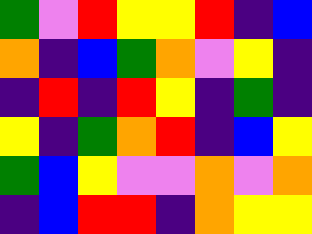[["green", "violet", "red", "yellow", "yellow", "red", "indigo", "blue"], ["orange", "indigo", "blue", "green", "orange", "violet", "yellow", "indigo"], ["indigo", "red", "indigo", "red", "yellow", "indigo", "green", "indigo"], ["yellow", "indigo", "green", "orange", "red", "indigo", "blue", "yellow"], ["green", "blue", "yellow", "violet", "violet", "orange", "violet", "orange"], ["indigo", "blue", "red", "red", "indigo", "orange", "yellow", "yellow"]]